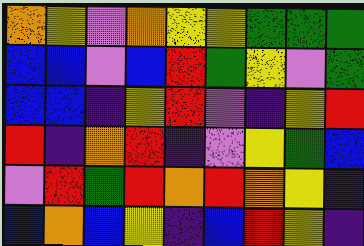[["orange", "yellow", "violet", "orange", "yellow", "yellow", "green", "green", "green"], ["blue", "blue", "violet", "blue", "red", "green", "yellow", "violet", "green"], ["blue", "blue", "indigo", "yellow", "red", "violet", "indigo", "yellow", "red"], ["red", "indigo", "orange", "red", "indigo", "violet", "yellow", "green", "blue"], ["violet", "red", "green", "red", "orange", "red", "orange", "yellow", "indigo"], ["blue", "orange", "blue", "yellow", "indigo", "blue", "red", "yellow", "indigo"]]